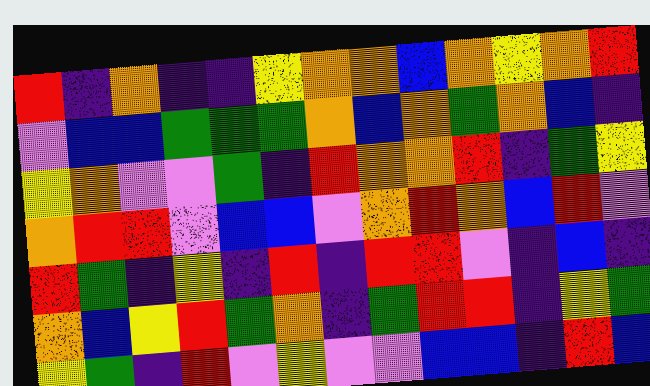[["red", "indigo", "orange", "indigo", "indigo", "yellow", "orange", "orange", "blue", "orange", "yellow", "orange", "red"], ["violet", "blue", "blue", "green", "green", "green", "orange", "blue", "orange", "green", "orange", "blue", "indigo"], ["yellow", "orange", "violet", "violet", "green", "indigo", "red", "orange", "orange", "red", "indigo", "green", "yellow"], ["orange", "red", "red", "violet", "blue", "blue", "violet", "orange", "red", "orange", "blue", "red", "violet"], ["red", "green", "indigo", "yellow", "indigo", "red", "indigo", "red", "red", "violet", "indigo", "blue", "indigo"], ["orange", "blue", "yellow", "red", "green", "orange", "indigo", "green", "red", "red", "indigo", "yellow", "green"], ["yellow", "green", "indigo", "red", "violet", "yellow", "violet", "violet", "blue", "blue", "indigo", "red", "blue"]]